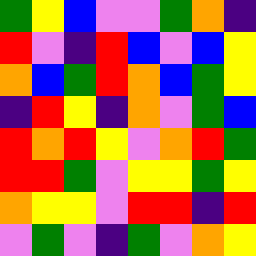[["green", "yellow", "blue", "violet", "violet", "green", "orange", "indigo"], ["red", "violet", "indigo", "red", "blue", "violet", "blue", "yellow"], ["orange", "blue", "green", "red", "orange", "blue", "green", "yellow"], ["indigo", "red", "yellow", "indigo", "orange", "violet", "green", "blue"], ["red", "orange", "red", "yellow", "violet", "orange", "red", "green"], ["red", "red", "green", "violet", "yellow", "yellow", "green", "yellow"], ["orange", "yellow", "yellow", "violet", "red", "red", "indigo", "red"], ["violet", "green", "violet", "indigo", "green", "violet", "orange", "yellow"]]